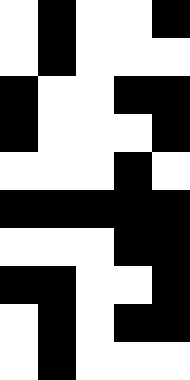[["white", "black", "white", "white", "black"], ["white", "black", "white", "white", "white"], ["black", "white", "white", "black", "black"], ["black", "white", "white", "white", "black"], ["white", "white", "white", "black", "white"], ["black", "black", "black", "black", "black"], ["white", "white", "white", "black", "black"], ["black", "black", "white", "white", "black"], ["white", "black", "white", "black", "black"], ["white", "black", "white", "white", "white"]]